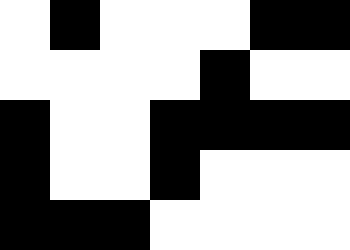[["white", "black", "white", "white", "white", "black", "black"], ["white", "white", "white", "white", "black", "white", "white"], ["black", "white", "white", "black", "black", "black", "black"], ["black", "white", "white", "black", "white", "white", "white"], ["black", "black", "black", "white", "white", "white", "white"]]